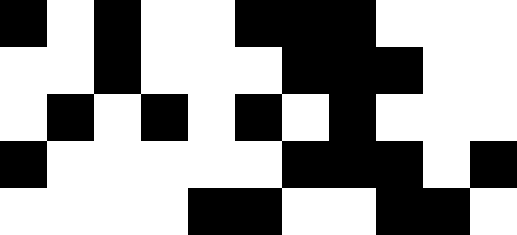[["black", "white", "black", "white", "white", "black", "black", "black", "white", "white", "white"], ["white", "white", "black", "white", "white", "white", "black", "black", "black", "white", "white"], ["white", "black", "white", "black", "white", "black", "white", "black", "white", "white", "white"], ["black", "white", "white", "white", "white", "white", "black", "black", "black", "white", "black"], ["white", "white", "white", "white", "black", "black", "white", "white", "black", "black", "white"]]